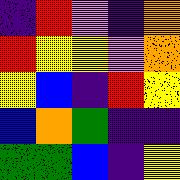[["indigo", "red", "violet", "indigo", "orange"], ["red", "yellow", "yellow", "violet", "orange"], ["yellow", "blue", "indigo", "red", "yellow"], ["blue", "orange", "green", "indigo", "indigo"], ["green", "green", "blue", "indigo", "yellow"]]